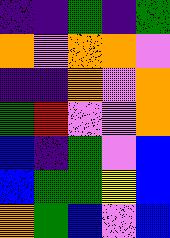[["indigo", "indigo", "green", "indigo", "green"], ["orange", "violet", "orange", "orange", "violet"], ["indigo", "indigo", "orange", "violet", "orange"], ["green", "red", "violet", "violet", "orange"], ["blue", "indigo", "green", "violet", "blue"], ["blue", "green", "green", "yellow", "blue"], ["orange", "green", "blue", "violet", "blue"]]